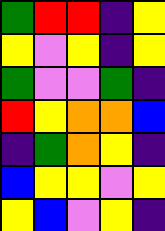[["green", "red", "red", "indigo", "yellow"], ["yellow", "violet", "yellow", "indigo", "yellow"], ["green", "violet", "violet", "green", "indigo"], ["red", "yellow", "orange", "orange", "blue"], ["indigo", "green", "orange", "yellow", "indigo"], ["blue", "yellow", "yellow", "violet", "yellow"], ["yellow", "blue", "violet", "yellow", "indigo"]]